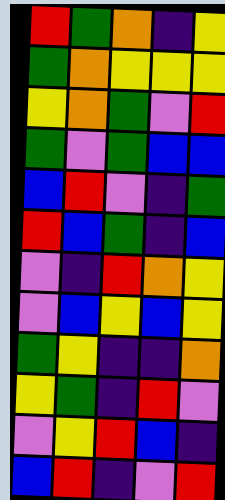[["red", "green", "orange", "indigo", "yellow"], ["green", "orange", "yellow", "yellow", "yellow"], ["yellow", "orange", "green", "violet", "red"], ["green", "violet", "green", "blue", "blue"], ["blue", "red", "violet", "indigo", "green"], ["red", "blue", "green", "indigo", "blue"], ["violet", "indigo", "red", "orange", "yellow"], ["violet", "blue", "yellow", "blue", "yellow"], ["green", "yellow", "indigo", "indigo", "orange"], ["yellow", "green", "indigo", "red", "violet"], ["violet", "yellow", "red", "blue", "indigo"], ["blue", "red", "indigo", "violet", "red"]]